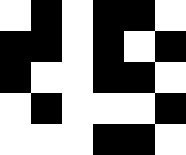[["white", "black", "white", "black", "black", "white"], ["black", "black", "white", "black", "white", "black"], ["black", "white", "white", "black", "black", "white"], ["white", "black", "white", "white", "white", "black"], ["white", "white", "white", "black", "black", "white"]]